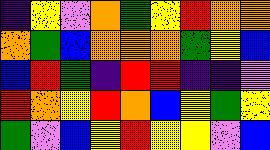[["indigo", "yellow", "violet", "orange", "green", "yellow", "red", "orange", "orange"], ["orange", "green", "blue", "orange", "orange", "orange", "green", "yellow", "blue"], ["blue", "red", "green", "indigo", "red", "red", "indigo", "indigo", "violet"], ["red", "orange", "yellow", "red", "orange", "blue", "yellow", "green", "yellow"], ["green", "violet", "blue", "yellow", "red", "yellow", "yellow", "violet", "blue"]]